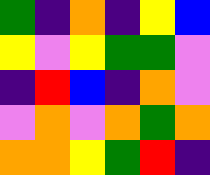[["green", "indigo", "orange", "indigo", "yellow", "blue"], ["yellow", "violet", "yellow", "green", "green", "violet"], ["indigo", "red", "blue", "indigo", "orange", "violet"], ["violet", "orange", "violet", "orange", "green", "orange"], ["orange", "orange", "yellow", "green", "red", "indigo"]]